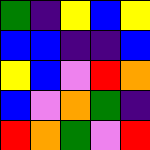[["green", "indigo", "yellow", "blue", "yellow"], ["blue", "blue", "indigo", "indigo", "blue"], ["yellow", "blue", "violet", "red", "orange"], ["blue", "violet", "orange", "green", "indigo"], ["red", "orange", "green", "violet", "red"]]